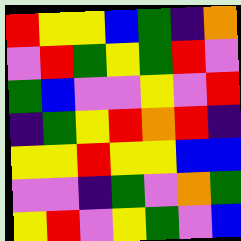[["red", "yellow", "yellow", "blue", "green", "indigo", "orange"], ["violet", "red", "green", "yellow", "green", "red", "violet"], ["green", "blue", "violet", "violet", "yellow", "violet", "red"], ["indigo", "green", "yellow", "red", "orange", "red", "indigo"], ["yellow", "yellow", "red", "yellow", "yellow", "blue", "blue"], ["violet", "violet", "indigo", "green", "violet", "orange", "green"], ["yellow", "red", "violet", "yellow", "green", "violet", "blue"]]